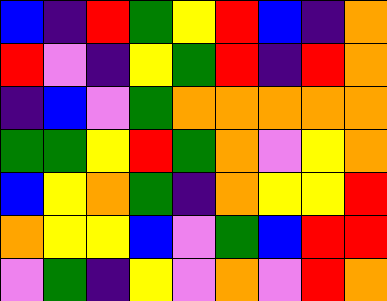[["blue", "indigo", "red", "green", "yellow", "red", "blue", "indigo", "orange"], ["red", "violet", "indigo", "yellow", "green", "red", "indigo", "red", "orange"], ["indigo", "blue", "violet", "green", "orange", "orange", "orange", "orange", "orange"], ["green", "green", "yellow", "red", "green", "orange", "violet", "yellow", "orange"], ["blue", "yellow", "orange", "green", "indigo", "orange", "yellow", "yellow", "red"], ["orange", "yellow", "yellow", "blue", "violet", "green", "blue", "red", "red"], ["violet", "green", "indigo", "yellow", "violet", "orange", "violet", "red", "orange"]]